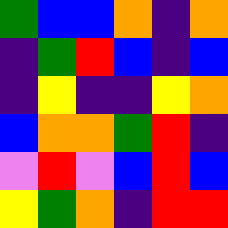[["green", "blue", "blue", "orange", "indigo", "orange"], ["indigo", "green", "red", "blue", "indigo", "blue"], ["indigo", "yellow", "indigo", "indigo", "yellow", "orange"], ["blue", "orange", "orange", "green", "red", "indigo"], ["violet", "red", "violet", "blue", "red", "blue"], ["yellow", "green", "orange", "indigo", "red", "red"]]